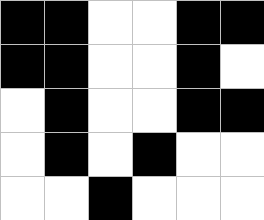[["black", "black", "white", "white", "black", "black"], ["black", "black", "white", "white", "black", "white"], ["white", "black", "white", "white", "black", "black"], ["white", "black", "white", "black", "white", "white"], ["white", "white", "black", "white", "white", "white"]]